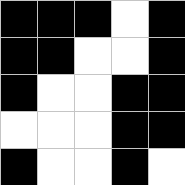[["black", "black", "black", "white", "black"], ["black", "black", "white", "white", "black"], ["black", "white", "white", "black", "black"], ["white", "white", "white", "black", "black"], ["black", "white", "white", "black", "white"]]